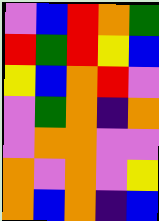[["violet", "blue", "red", "orange", "green"], ["red", "green", "red", "yellow", "blue"], ["yellow", "blue", "orange", "red", "violet"], ["violet", "green", "orange", "indigo", "orange"], ["violet", "orange", "orange", "violet", "violet"], ["orange", "violet", "orange", "violet", "yellow"], ["orange", "blue", "orange", "indigo", "blue"]]